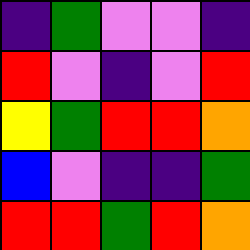[["indigo", "green", "violet", "violet", "indigo"], ["red", "violet", "indigo", "violet", "red"], ["yellow", "green", "red", "red", "orange"], ["blue", "violet", "indigo", "indigo", "green"], ["red", "red", "green", "red", "orange"]]